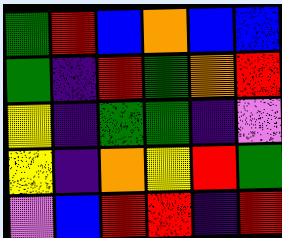[["green", "red", "blue", "orange", "blue", "blue"], ["green", "indigo", "red", "green", "orange", "red"], ["yellow", "indigo", "green", "green", "indigo", "violet"], ["yellow", "indigo", "orange", "yellow", "red", "green"], ["violet", "blue", "red", "red", "indigo", "red"]]